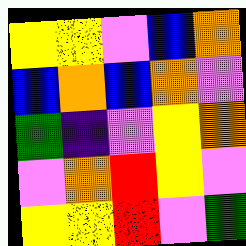[["yellow", "yellow", "violet", "blue", "orange"], ["blue", "orange", "blue", "orange", "violet"], ["green", "indigo", "violet", "yellow", "orange"], ["violet", "orange", "red", "yellow", "violet"], ["yellow", "yellow", "red", "violet", "green"]]